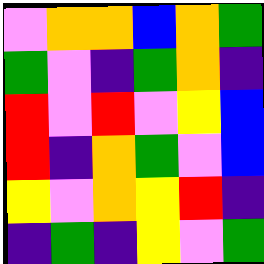[["violet", "orange", "orange", "blue", "orange", "green"], ["green", "violet", "indigo", "green", "orange", "indigo"], ["red", "violet", "red", "violet", "yellow", "blue"], ["red", "indigo", "orange", "green", "violet", "blue"], ["yellow", "violet", "orange", "yellow", "red", "indigo"], ["indigo", "green", "indigo", "yellow", "violet", "green"]]